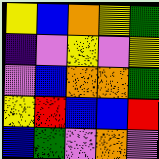[["yellow", "blue", "orange", "yellow", "green"], ["indigo", "violet", "yellow", "violet", "yellow"], ["violet", "blue", "orange", "orange", "green"], ["yellow", "red", "blue", "blue", "red"], ["blue", "green", "violet", "orange", "violet"]]